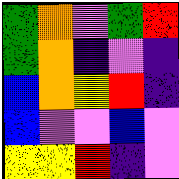[["green", "orange", "violet", "green", "red"], ["green", "orange", "indigo", "violet", "indigo"], ["blue", "orange", "yellow", "red", "indigo"], ["blue", "violet", "violet", "blue", "violet"], ["yellow", "yellow", "red", "indigo", "violet"]]